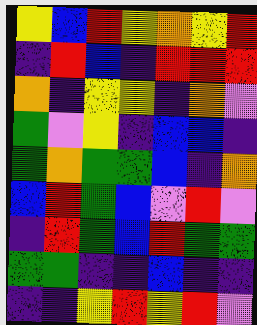[["yellow", "blue", "red", "yellow", "orange", "yellow", "red"], ["indigo", "red", "blue", "indigo", "red", "red", "red"], ["orange", "indigo", "yellow", "yellow", "indigo", "orange", "violet"], ["green", "violet", "yellow", "indigo", "blue", "blue", "indigo"], ["green", "orange", "green", "green", "blue", "indigo", "orange"], ["blue", "red", "green", "blue", "violet", "red", "violet"], ["indigo", "red", "green", "blue", "red", "green", "green"], ["green", "green", "indigo", "indigo", "blue", "indigo", "indigo"], ["indigo", "indigo", "yellow", "red", "yellow", "red", "violet"]]